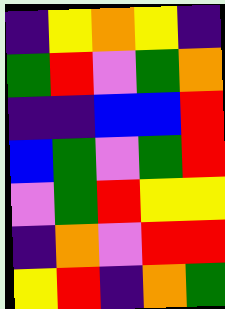[["indigo", "yellow", "orange", "yellow", "indigo"], ["green", "red", "violet", "green", "orange"], ["indigo", "indigo", "blue", "blue", "red"], ["blue", "green", "violet", "green", "red"], ["violet", "green", "red", "yellow", "yellow"], ["indigo", "orange", "violet", "red", "red"], ["yellow", "red", "indigo", "orange", "green"]]